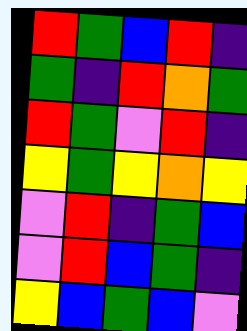[["red", "green", "blue", "red", "indigo"], ["green", "indigo", "red", "orange", "green"], ["red", "green", "violet", "red", "indigo"], ["yellow", "green", "yellow", "orange", "yellow"], ["violet", "red", "indigo", "green", "blue"], ["violet", "red", "blue", "green", "indigo"], ["yellow", "blue", "green", "blue", "violet"]]